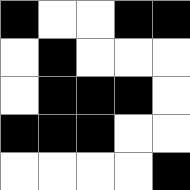[["black", "white", "white", "black", "black"], ["white", "black", "white", "white", "white"], ["white", "black", "black", "black", "white"], ["black", "black", "black", "white", "white"], ["white", "white", "white", "white", "black"]]